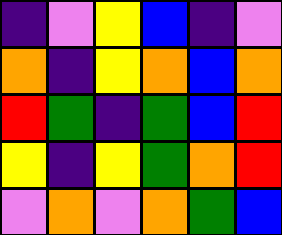[["indigo", "violet", "yellow", "blue", "indigo", "violet"], ["orange", "indigo", "yellow", "orange", "blue", "orange"], ["red", "green", "indigo", "green", "blue", "red"], ["yellow", "indigo", "yellow", "green", "orange", "red"], ["violet", "orange", "violet", "orange", "green", "blue"]]